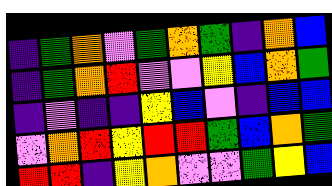[["indigo", "green", "orange", "violet", "green", "orange", "green", "indigo", "orange", "blue"], ["indigo", "green", "orange", "red", "violet", "violet", "yellow", "blue", "orange", "green"], ["indigo", "violet", "indigo", "indigo", "yellow", "blue", "violet", "indigo", "blue", "blue"], ["violet", "orange", "red", "yellow", "red", "red", "green", "blue", "orange", "green"], ["red", "red", "indigo", "yellow", "orange", "violet", "violet", "green", "yellow", "blue"]]